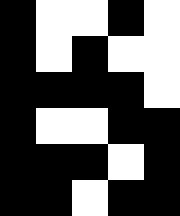[["black", "white", "white", "black", "white"], ["black", "white", "black", "white", "white"], ["black", "black", "black", "black", "white"], ["black", "white", "white", "black", "black"], ["black", "black", "black", "white", "black"], ["black", "black", "white", "black", "black"]]